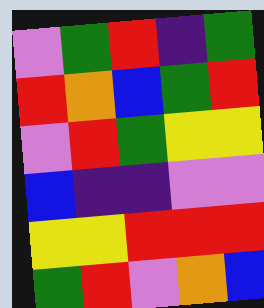[["violet", "green", "red", "indigo", "green"], ["red", "orange", "blue", "green", "red"], ["violet", "red", "green", "yellow", "yellow"], ["blue", "indigo", "indigo", "violet", "violet"], ["yellow", "yellow", "red", "red", "red"], ["green", "red", "violet", "orange", "blue"]]